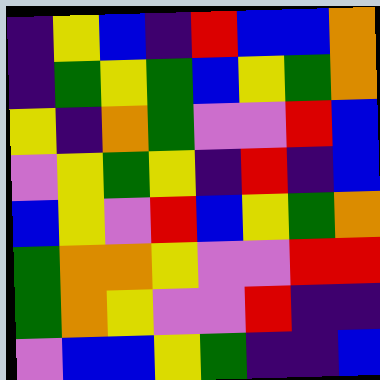[["indigo", "yellow", "blue", "indigo", "red", "blue", "blue", "orange"], ["indigo", "green", "yellow", "green", "blue", "yellow", "green", "orange"], ["yellow", "indigo", "orange", "green", "violet", "violet", "red", "blue"], ["violet", "yellow", "green", "yellow", "indigo", "red", "indigo", "blue"], ["blue", "yellow", "violet", "red", "blue", "yellow", "green", "orange"], ["green", "orange", "orange", "yellow", "violet", "violet", "red", "red"], ["green", "orange", "yellow", "violet", "violet", "red", "indigo", "indigo"], ["violet", "blue", "blue", "yellow", "green", "indigo", "indigo", "blue"]]